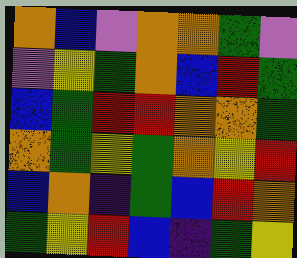[["orange", "blue", "violet", "orange", "orange", "green", "violet"], ["violet", "yellow", "green", "orange", "blue", "red", "green"], ["blue", "green", "red", "red", "orange", "orange", "green"], ["orange", "green", "yellow", "green", "orange", "yellow", "red"], ["blue", "orange", "indigo", "green", "blue", "red", "orange"], ["green", "yellow", "red", "blue", "indigo", "green", "yellow"]]